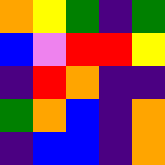[["orange", "yellow", "green", "indigo", "green"], ["blue", "violet", "red", "red", "yellow"], ["indigo", "red", "orange", "indigo", "indigo"], ["green", "orange", "blue", "indigo", "orange"], ["indigo", "blue", "blue", "indigo", "orange"]]